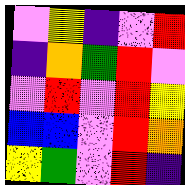[["violet", "yellow", "indigo", "violet", "red"], ["indigo", "orange", "green", "red", "violet"], ["violet", "red", "violet", "red", "yellow"], ["blue", "blue", "violet", "red", "orange"], ["yellow", "green", "violet", "red", "indigo"]]